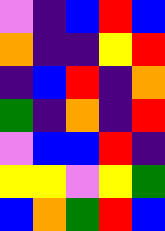[["violet", "indigo", "blue", "red", "blue"], ["orange", "indigo", "indigo", "yellow", "red"], ["indigo", "blue", "red", "indigo", "orange"], ["green", "indigo", "orange", "indigo", "red"], ["violet", "blue", "blue", "red", "indigo"], ["yellow", "yellow", "violet", "yellow", "green"], ["blue", "orange", "green", "red", "blue"]]